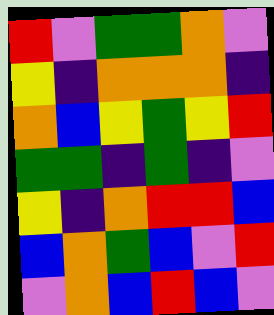[["red", "violet", "green", "green", "orange", "violet"], ["yellow", "indigo", "orange", "orange", "orange", "indigo"], ["orange", "blue", "yellow", "green", "yellow", "red"], ["green", "green", "indigo", "green", "indigo", "violet"], ["yellow", "indigo", "orange", "red", "red", "blue"], ["blue", "orange", "green", "blue", "violet", "red"], ["violet", "orange", "blue", "red", "blue", "violet"]]